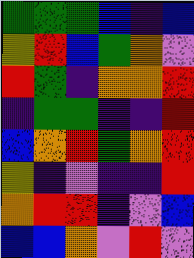[["green", "green", "green", "blue", "indigo", "blue"], ["yellow", "red", "blue", "green", "orange", "violet"], ["red", "green", "indigo", "orange", "orange", "red"], ["indigo", "green", "green", "indigo", "indigo", "red"], ["blue", "orange", "red", "green", "orange", "red"], ["yellow", "indigo", "violet", "indigo", "indigo", "red"], ["orange", "red", "red", "indigo", "violet", "blue"], ["blue", "blue", "orange", "violet", "red", "violet"]]